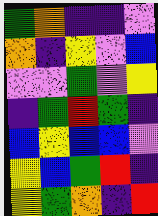[["green", "orange", "indigo", "indigo", "violet"], ["orange", "indigo", "yellow", "violet", "blue"], ["violet", "violet", "green", "violet", "yellow"], ["indigo", "green", "red", "green", "indigo"], ["blue", "yellow", "blue", "blue", "violet"], ["yellow", "blue", "green", "red", "indigo"], ["yellow", "green", "orange", "indigo", "red"]]